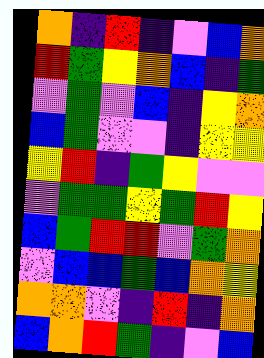[["orange", "indigo", "red", "indigo", "violet", "blue", "orange"], ["red", "green", "yellow", "orange", "blue", "indigo", "green"], ["violet", "green", "violet", "blue", "indigo", "yellow", "orange"], ["blue", "green", "violet", "violet", "indigo", "yellow", "yellow"], ["yellow", "red", "indigo", "green", "yellow", "violet", "violet"], ["violet", "green", "green", "yellow", "green", "red", "yellow"], ["blue", "green", "red", "red", "violet", "green", "orange"], ["violet", "blue", "blue", "green", "blue", "orange", "yellow"], ["orange", "orange", "violet", "indigo", "red", "indigo", "orange"], ["blue", "orange", "red", "green", "indigo", "violet", "blue"]]